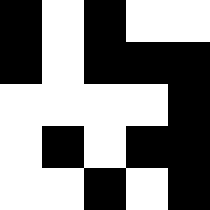[["black", "white", "black", "white", "white"], ["black", "white", "black", "black", "black"], ["white", "white", "white", "white", "black"], ["white", "black", "white", "black", "black"], ["white", "white", "black", "white", "black"]]